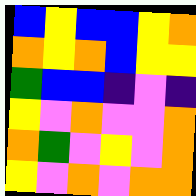[["blue", "yellow", "blue", "blue", "yellow", "orange"], ["orange", "yellow", "orange", "blue", "yellow", "yellow"], ["green", "blue", "blue", "indigo", "violet", "indigo"], ["yellow", "violet", "orange", "violet", "violet", "orange"], ["orange", "green", "violet", "yellow", "violet", "orange"], ["yellow", "violet", "orange", "violet", "orange", "orange"]]